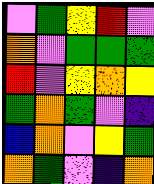[["violet", "green", "yellow", "red", "violet"], ["orange", "violet", "green", "green", "green"], ["red", "violet", "yellow", "orange", "yellow"], ["green", "orange", "green", "violet", "indigo"], ["blue", "orange", "violet", "yellow", "green"], ["orange", "green", "violet", "indigo", "orange"]]